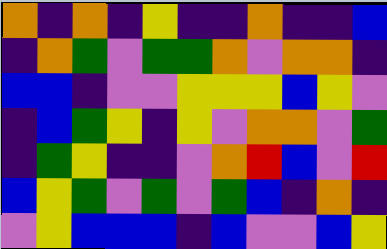[["orange", "indigo", "orange", "indigo", "yellow", "indigo", "indigo", "orange", "indigo", "indigo", "blue"], ["indigo", "orange", "green", "violet", "green", "green", "orange", "violet", "orange", "orange", "indigo"], ["blue", "blue", "indigo", "violet", "violet", "yellow", "yellow", "yellow", "blue", "yellow", "violet"], ["indigo", "blue", "green", "yellow", "indigo", "yellow", "violet", "orange", "orange", "violet", "green"], ["indigo", "green", "yellow", "indigo", "indigo", "violet", "orange", "red", "blue", "violet", "red"], ["blue", "yellow", "green", "violet", "green", "violet", "green", "blue", "indigo", "orange", "indigo"], ["violet", "yellow", "blue", "blue", "blue", "indigo", "blue", "violet", "violet", "blue", "yellow"]]